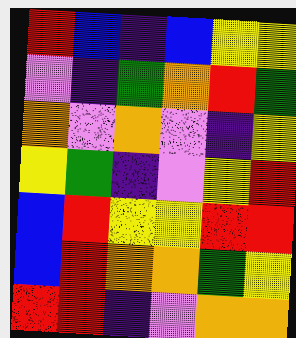[["red", "blue", "indigo", "blue", "yellow", "yellow"], ["violet", "indigo", "green", "orange", "red", "green"], ["orange", "violet", "orange", "violet", "indigo", "yellow"], ["yellow", "green", "indigo", "violet", "yellow", "red"], ["blue", "red", "yellow", "yellow", "red", "red"], ["blue", "red", "orange", "orange", "green", "yellow"], ["red", "red", "indigo", "violet", "orange", "orange"]]